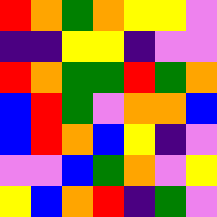[["red", "orange", "green", "orange", "yellow", "yellow", "violet"], ["indigo", "indigo", "yellow", "yellow", "indigo", "violet", "violet"], ["red", "orange", "green", "green", "red", "green", "orange"], ["blue", "red", "green", "violet", "orange", "orange", "blue"], ["blue", "red", "orange", "blue", "yellow", "indigo", "violet"], ["violet", "violet", "blue", "green", "orange", "violet", "yellow"], ["yellow", "blue", "orange", "red", "indigo", "green", "violet"]]